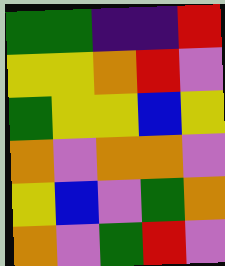[["green", "green", "indigo", "indigo", "red"], ["yellow", "yellow", "orange", "red", "violet"], ["green", "yellow", "yellow", "blue", "yellow"], ["orange", "violet", "orange", "orange", "violet"], ["yellow", "blue", "violet", "green", "orange"], ["orange", "violet", "green", "red", "violet"]]